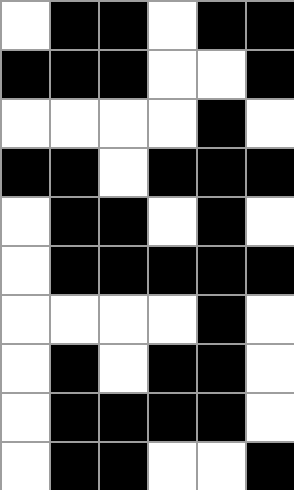[["white", "black", "black", "white", "black", "black"], ["black", "black", "black", "white", "white", "black"], ["white", "white", "white", "white", "black", "white"], ["black", "black", "white", "black", "black", "black"], ["white", "black", "black", "white", "black", "white"], ["white", "black", "black", "black", "black", "black"], ["white", "white", "white", "white", "black", "white"], ["white", "black", "white", "black", "black", "white"], ["white", "black", "black", "black", "black", "white"], ["white", "black", "black", "white", "white", "black"]]